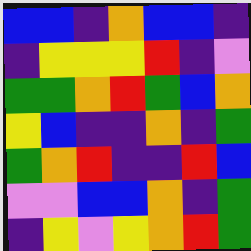[["blue", "blue", "indigo", "orange", "blue", "blue", "indigo"], ["indigo", "yellow", "yellow", "yellow", "red", "indigo", "violet"], ["green", "green", "orange", "red", "green", "blue", "orange"], ["yellow", "blue", "indigo", "indigo", "orange", "indigo", "green"], ["green", "orange", "red", "indigo", "indigo", "red", "blue"], ["violet", "violet", "blue", "blue", "orange", "indigo", "green"], ["indigo", "yellow", "violet", "yellow", "orange", "red", "green"]]